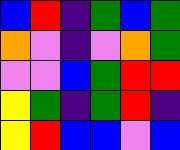[["blue", "red", "indigo", "green", "blue", "green"], ["orange", "violet", "indigo", "violet", "orange", "green"], ["violet", "violet", "blue", "green", "red", "red"], ["yellow", "green", "indigo", "green", "red", "indigo"], ["yellow", "red", "blue", "blue", "violet", "blue"]]